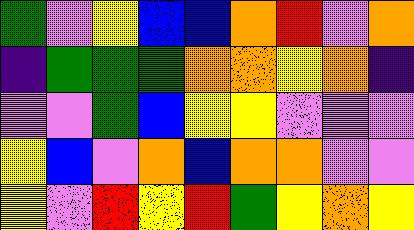[["green", "violet", "yellow", "blue", "blue", "orange", "red", "violet", "orange"], ["indigo", "green", "green", "green", "orange", "orange", "yellow", "orange", "indigo"], ["violet", "violet", "green", "blue", "yellow", "yellow", "violet", "violet", "violet"], ["yellow", "blue", "violet", "orange", "blue", "orange", "orange", "violet", "violet"], ["yellow", "violet", "red", "yellow", "red", "green", "yellow", "orange", "yellow"]]